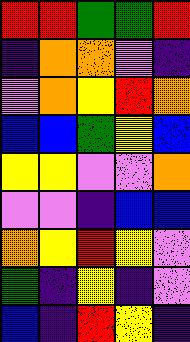[["red", "red", "green", "green", "red"], ["indigo", "orange", "orange", "violet", "indigo"], ["violet", "orange", "yellow", "red", "orange"], ["blue", "blue", "green", "yellow", "blue"], ["yellow", "yellow", "violet", "violet", "orange"], ["violet", "violet", "indigo", "blue", "blue"], ["orange", "yellow", "red", "yellow", "violet"], ["green", "indigo", "yellow", "indigo", "violet"], ["blue", "indigo", "red", "yellow", "indigo"]]